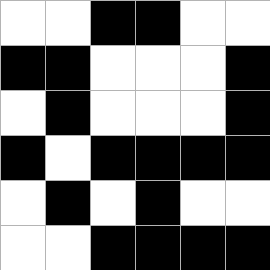[["white", "white", "black", "black", "white", "white"], ["black", "black", "white", "white", "white", "black"], ["white", "black", "white", "white", "white", "black"], ["black", "white", "black", "black", "black", "black"], ["white", "black", "white", "black", "white", "white"], ["white", "white", "black", "black", "black", "black"]]